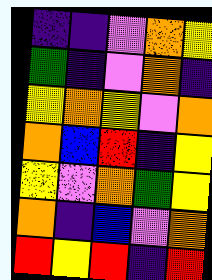[["indigo", "indigo", "violet", "orange", "yellow"], ["green", "indigo", "violet", "orange", "indigo"], ["yellow", "orange", "yellow", "violet", "orange"], ["orange", "blue", "red", "indigo", "yellow"], ["yellow", "violet", "orange", "green", "yellow"], ["orange", "indigo", "blue", "violet", "orange"], ["red", "yellow", "red", "indigo", "red"]]